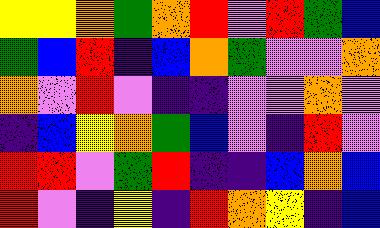[["yellow", "yellow", "orange", "green", "orange", "red", "violet", "red", "green", "blue"], ["green", "blue", "red", "indigo", "blue", "orange", "green", "violet", "violet", "orange"], ["orange", "violet", "red", "violet", "indigo", "indigo", "violet", "violet", "orange", "violet"], ["indigo", "blue", "yellow", "orange", "green", "blue", "violet", "indigo", "red", "violet"], ["red", "red", "violet", "green", "red", "indigo", "indigo", "blue", "orange", "blue"], ["red", "violet", "indigo", "yellow", "indigo", "red", "orange", "yellow", "indigo", "blue"]]